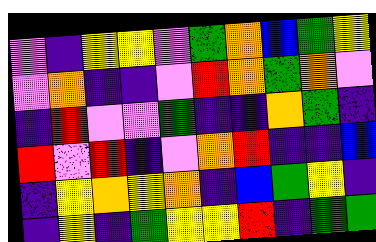[["violet", "indigo", "yellow", "yellow", "violet", "green", "orange", "blue", "green", "yellow"], ["violet", "orange", "indigo", "indigo", "violet", "red", "orange", "green", "orange", "violet"], ["indigo", "red", "violet", "violet", "green", "indigo", "indigo", "orange", "green", "indigo"], ["red", "violet", "red", "indigo", "violet", "orange", "red", "indigo", "indigo", "blue"], ["indigo", "yellow", "orange", "yellow", "orange", "indigo", "blue", "green", "yellow", "indigo"], ["indigo", "yellow", "indigo", "green", "yellow", "yellow", "red", "indigo", "green", "green"]]